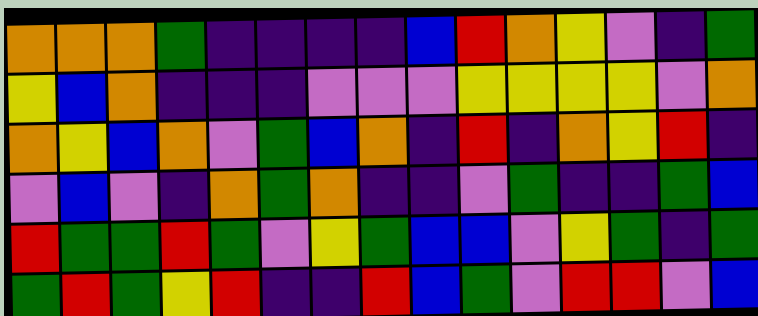[["orange", "orange", "orange", "green", "indigo", "indigo", "indigo", "indigo", "blue", "red", "orange", "yellow", "violet", "indigo", "green"], ["yellow", "blue", "orange", "indigo", "indigo", "indigo", "violet", "violet", "violet", "yellow", "yellow", "yellow", "yellow", "violet", "orange"], ["orange", "yellow", "blue", "orange", "violet", "green", "blue", "orange", "indigo", "red", "indigo", "orange", "yellow", "red", "indigo"], ["violet", "blue", "violet", "indigo", "orange", "green", "orange", "indigo", "indigo", "violet", "green", "indigo", "indigo", "green", "blue"], ["red", "green", "green", "red", "green", "violet", "yellow", "green", "blue", "blue", "violet", "yellow", "green", "indigo", "green"], ["green", "red", "green", "yellow", "red", "indigo", "indigo", "red", "blue", "green", "violet", "red", "red", "violet", "blue"]]